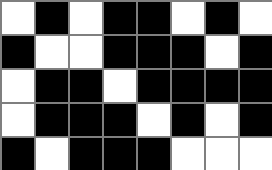[["white", "black", "white", "black", "black", "white", "black", "white"], ["black", "white", "white", "black", "black", "black", "white", "black"], ["white", "black", "black", "white", "black", "black", "black", "black"], ["white", "black", "black", "black", "white", "black", "white", "black"], ["black", "white", "black", "black", "black", "white", "white", "white"]]